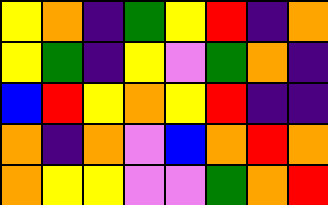[["yellow", "orange", "indigo", "green", "yellow", "red", "indigo", "orange"], ["yellow", "green", "indigo", "yellow", "violet", "green", "orange", "indigo"], ["blue", "red", "yellow", "orange", "yellow", "red", "indigo", "indigo"], ["orange", "indigo", "orange", "violet", "blue", "orange", "red", "orange"], ["orange", "yellow", "yellow", "violet", "violet", "green", "orange", "red"]]